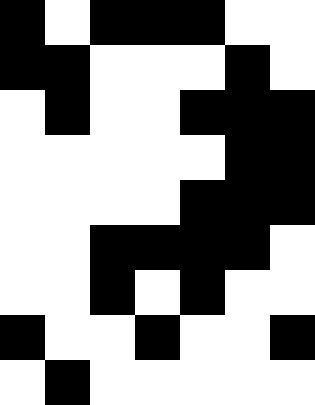[["black", "white", "black", "black", "black", "white", "white"], ["black", "black", "white", "white", "white", "black", "white"], ["white", "black", "white", "white", "black", "black", "black"], ["white", "white", "white", "white", "white", "black", "black"], ["white", "white", "white", "white", "black", "black", "black"], ["white", "white", "black", "black", "black", "black", "white"], ["white", "white", "black", "white", "black", "white", "white"], ["black", "white", "white", "black", "white", "white", "black"], ["white", "black", "white", "white", "white", "white", "white"]]